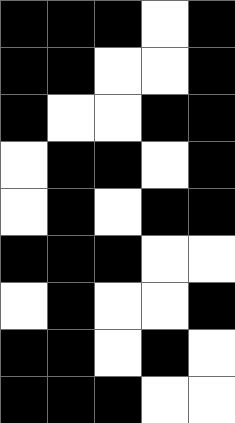[["black", "black", "black", "white", "black"], ["black", "black", "white", "white", "black"], ["black", "white", "white", "black", "black"], ["white", "black", "black", "white", "black"], ["white", "black", "white", "black", "black"], ["black", "black", "black", "white", "white"], ["white", "black", "white", "white", "black"], ["black", "black", "white", "black", "white"], ["black", "black", "black", "white", "white"]]